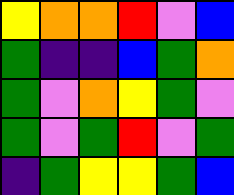[["yellow", "orange", "orange", "red", "violet", "blue"], ["green", "indigo", "indigo", "blue", "green", "orange"], ["green", "violet", "orange", "yellow", "green", "violet"], ["green", "violet", "green", "red", "violet", "green"], ["indigo", "green", "yellow", "yellow", "green", "blue"]]